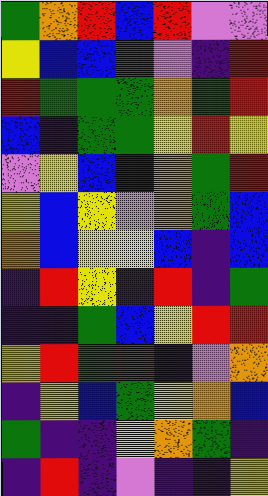[["green", "orange", "red", "blue", "red", "violet", "violet"], ["yellow", "blue", "blue", "green", "violet", "indigo", "red"], ["red", "green", "green", "green", "orange", "green", "red"], ["blue", "indigo", "green", "green", "yellow", "red", "yellow"], ["violet", "yellow", "blue", "indigo", "orange", "green", "red"], ["yellow", "blue", "yellow", "violet", "orange", "green", "blue"], ["orange", "blue", "yellow", "yellow", "blue", "indigo", "blue"], ["indigo", "red", "yellow", "indigo", "red", "indigo", "green"], ["indigo", "indigo", "green", "blue", "yellow", "red", "red"], ["yellow", "red", "green", "red", "indigo", "violet", "orange"], ["indigo", "yellow", "blue", "green", "yellow", "orange", "blue"], ["green", "indigo", "indigo", "yellow", "orange", "green", "indigo"], ["indigo", "red", "indigo", "violet", "indigo", "indigo", "yellow"]]